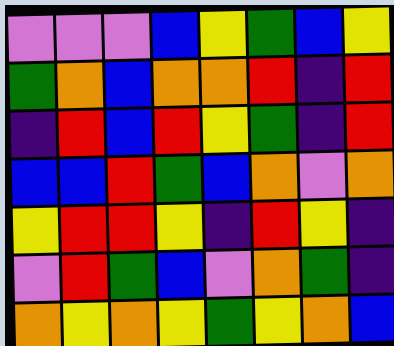[["violet", "violet", "violet", "blue", "yellow", "green", "blue", "yellow"], ["green", "orange", "blue", "orange", "orange", "red", "indigo", "red"], ["indigo", "red", "blue", "red", "yellow", "green", "indigo", "red"], ["blue", "blue", "red", "green", "blue", "orange", "violet", "orange"], ["yellow", "red", "red", "yellow", "indigo", "red", "yellow", "indigo"], ["violet", "red", "green", "blue", "violet", "orange", "green", "indigo"], ["orange", "yellow", "orange", "yellow", "green", "yellow", "orange", "blue"]]